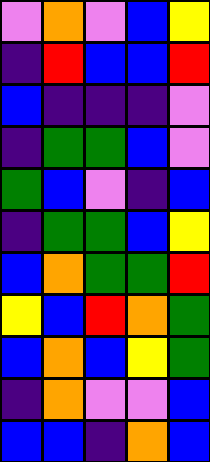[["violet", "orange", "violet", "blue", "yellow"], ["indigo", "red", "blue", "blue", "red"], ["blue", "indigo", "indigo", "indigo", "violet"], ["indigo", "green", "green", "blue", "violet"], ["green", "blue", "violet", "indigo", "blue"], ["indigo", "green", "green", "blue", "yellow"], ["blue", "orange", "green", "green", "red"], ["yellow", "blue", "red", "orange", "green"], ["blue", "orange", "blue", "yellow", "green"], ["indigo", "orange", "violet", "violet", "blue"], ["blue", "blue", "indigo", "orange", "blue"]]